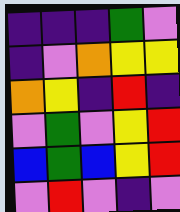[["indigo", "indigo", "indigo", "green", "violet"], ["indigo", "violet", "orange", "yellow", "yellow"], ["orange", "yellow", "indigo", "red", "indigo"], ["violet", "green", "violet", "yellow", "red"], ["blue", "green", "blue", "yellow", "red"], ["violet", "red", "violet", "indigo", "violet"]]